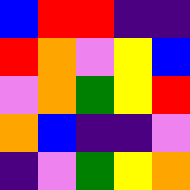[["blue", "red", "red", "indigo", "indigo"], ["red", "orange", "violet", "yellow", "blue"], ["violet", "orange", "green", "yellow", "red"], ["orange", "blue", "indigo", "indigo", "violet"], ["indigo", "violet", "green", "yellow", "orange"]]